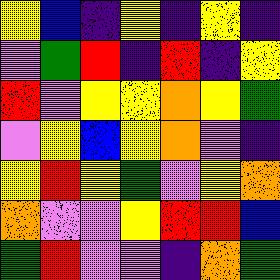[["yellow", "blue", "indigo", "yellow", "indigo", "yellow", "indigo"], ["violet", "green", "red", "indigo", "red", "indigo", "yellow"], ["red", "violet", "yellow", "yellow", "orange", "yellow", "green"], ["violet", "yellow", "blue", "yellow", "orange", "violet", "indigo"], ["yellow", "red", "yellow", "green", "violet", "yellow", "orange"], ["orange", "violet", "violet", "yellow", "red", "red", "blue"], ["green", "red", "violet", "violet", "indigo", "orange", "green"]]